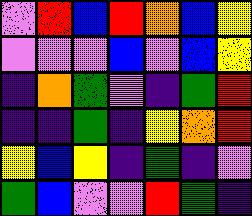[["violet", "red", "blue", "red", "orange", "blue", "yellow"], ["violet", "violet", "violet", "blue", "violet", "blue", "yellow"], ["indigo", "orange", "green", "violet", "indigo", "green", "red"], ["indigo", "indigo", "green", "indigo", "yellow", "orange", "red"], ["yellow", "blue", "yellow", "indigo", "green", "indigo", "violet"], ["green", "blue", "violet", "violet", "red", "green", "indigo"]]